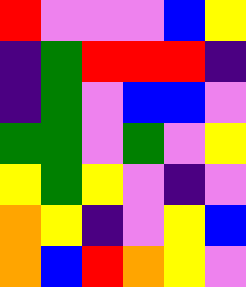[["red", "violet", "violet", "violet", "blue", "yellow"], ["indigo", "green", "red", "red", "red", "indigo"], ["indigo", "green", "violet", "blue", "blue", "violet"], ["green", "green", "violet", "green", "violet", "yellow"], ["yellow", "green", "yellow", "violet", "indigo", "violet"], ["orange", "yellow", "indigo", "violet", "yellow", "blue"], ["orange", "blue", "red", "orange", "yellow", "violet"]]